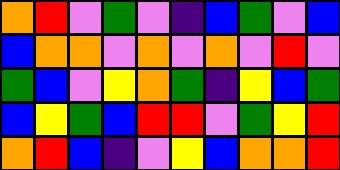[["orange", "red", "violet", "green", "violet", "indigo", "blue", "green", "violet", "blue"], ["blue", "orange", "orange", "violet", "orange", "violet", "orange", "violet", "red", "violet"], ["green", "blue", "violet", "yellow", "orange", "green", "indigo", "yellow", "blue", "green"], ["blue", "yellow", "green", "blue", "red", "red", "violet", "green", "yellow", "red"], ["orange", "red", "blue", "indigo", "violet", "yellow", "blue", "orange", "orange", "red"]]